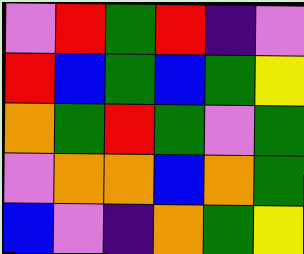[["violet", "red", "green", "red", "indigo", "violet"], ["red", "blue", "green", "blue", "green", "yellow"], ["orange", "green", "red", "green", "violet", "green"], ["violet", "orange", "orange", "blue", "orange", "green"], ["blue", "violet", "indigo", "orange", "green", "yellow"]]